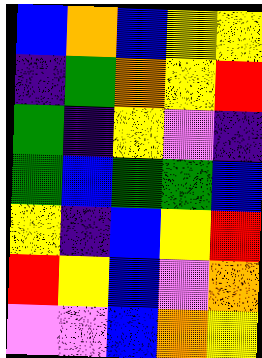[["blue", "orange", "blue", "yellow", "yellow"], ["indigo", "green", "orange", "yellow", "red"], ["green", "indigo", "yellow", "violet", "indigo"], ["green", "blue", "green", "green", "blue"], ["yellow", "indigo", "blue", "yellow", "red"], ["red", "yellow", "blue", "violet", "orange"], ["violet", "violet", "blue", "orange", "yellow"]]